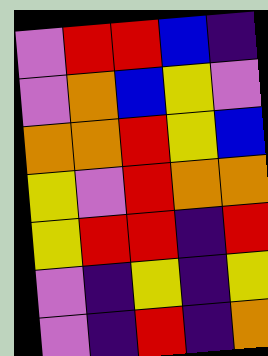[["violet", "red", "red", "blue", "indigo"], ["violet", "orange", "blue", "yellow", "violet"], ["orange", "orange", "red", "yellow", "blue"], ["yellow", "violet", "red", "orange", "orange"], ["yellow", "red", "red", "indigo", "red"], ["violet", "indigo", "yellow", "indigo", "yellow"], ["violet", "indigo", "red", "indigo", "orange"]]